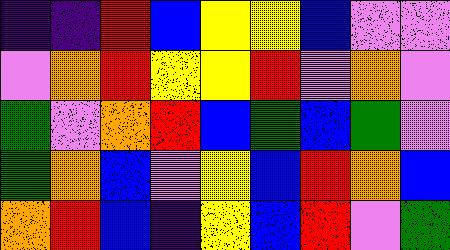[["indigo", "indigo", "red", "blue", "yellow", "yellow", "blue", "violet", "violet"], ["violet", "orange", "red", "yellow", "yellow", "red", "violet", "orange", "violet"], ["green", "violet", "orange", "red", "blue", "green", "blue", "green", "violet"], ["green", "orange", "blue", "violet", "yellow", "blue", "red", "orange", "blue"], ["orange", "red", "blue", "indigo", "yellow", "blue", "red", "violet", "green"]]